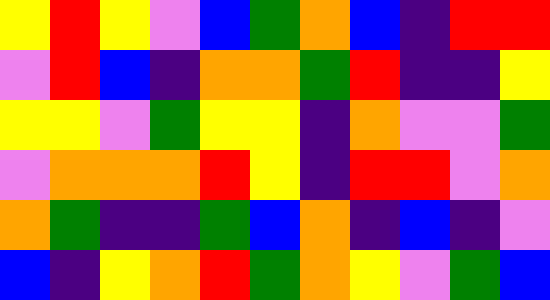[["yellow", "red", "yellow", "violet", "blue", "green", "orange", "blue", "indigo", "red", "red"], ["violet", "red", "blue", "indigo", "orange", "orange", "green", "red", "indigo", "indigo", "yellow"], ["yellow", "yellow", "violet", "green", "yellow", "yellow", "indigo", "orange", "violet", "violet", "green"], ["violet", "orange", "orange", "orange", "red", "yellow", "indigo", "red", "red", "violet", "orange"], ["orange", "green", "indigo", "indigo", "green", "blue", "orange", "indigo", "blue", "indigo", "violet"], ["blue", "indigo", "yellow", "orange", "red", "green", "orange", "yellow", "violet", "green", "blue"]]